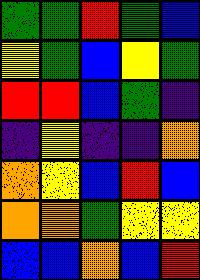[["green", "green", "red", "green", "blue"], ["yellow", "green", "blue", "yellow", "green"], ["red", "red", "blue", "green", "indigo"], ["indigo", "yellow", "indigo", "indigo", "orange"], ["orange", "yellow", "blue", "red", "blue"], ["orange", "orange", "green", "yellow", "yellow"], ["blue", "blue", "orange", "blue", "red"]]